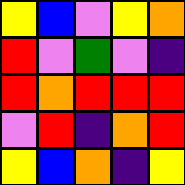[["yellow", "blue", "violet", "yellow", "orange"], ["red", "violet", "green", "violet", "indigo"], ["red", "orange", "red", "red", "red"], ["violet", "red", "indigo", "orange", "red"], ["yellow", "blue", "orange", "indigo", "yellow"]]